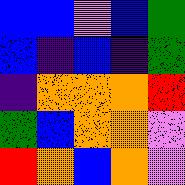[["blue", "blue", "violet", "blue", "green"], ["blue", "indigo", "blue", "indigo", "green"], ["indigo", "orange", "orange", "orange", "red"], ["green", "blue", "orange", "orange", "violet"], ["red", "orange", "blue", "orange", "violet"]]